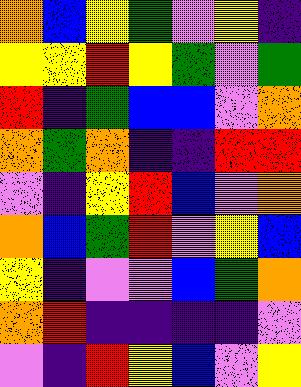[["orange", "blue", "yellow", "green", "violet", "yellow", "indigo"], ["yellow", "yellow", "red", "yellow", "green", "violet", "green"], ["red", "indigo", "green", "blue", "blue", "violet", "orange"], ["orange", "green", "orange", "indigo", "indigo", "red", "red"], ["violet", "indigo", "yellow", "red", "blue", "violet", "orange"], ["orange", "blue", "green", "red", "violet", "yellow", "blue"], ["yellow", "indigo", "violet", "violet", "blue", "green", "orange"], ["orange", "red", "indigo", "indigo", "indigo", "indigo", "violet"], ["violet", "indigo", "red", "yellow", "blue", "violet", "yellow"]]